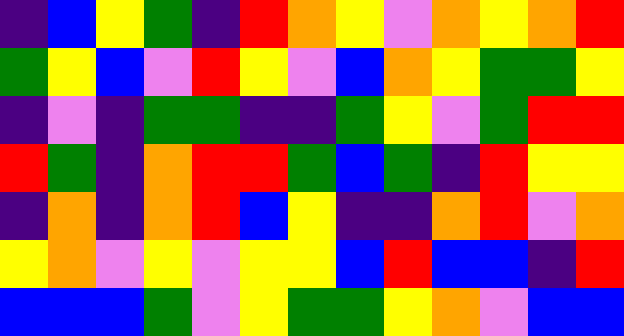[["indigo", "blue", "yellow", "green", "indigo", "red", "orange", "yellow", "violet", "orange", "yellow", "orange", "red"], ["green", "yellow", "blue", "violet", "red", "yellow", "violet", "blue", "orange", "yellow", "green", "green", "yellow"], ["indigo", "violet", "indigo", "green", "green", "indigo", "indigo", "green", "yellow", "violet", "green", "red", "red"], ["red", "green", "indigo", "orange", "red", "red", "green", "blue", "green", "indigo", "red", "yellow", "yellow"], ["indigo", "orange", "indigo", "orange", "red", "blue", "yellow", "indigo", "indigo", "orange", "red", "violet", "orange"], ["yellow", "orange", "violet", "yellow", "violet", "yellow", "yellow", "blue", "red", "blue", "blue", "indigo", "red"], ["blue", "blue", "blue", "green", "violet", "yellow", "green", "green", "yellow", "orange", "violet", "blue", "blue"]]